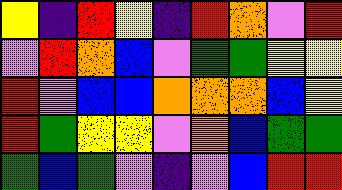[["yellow", "indigo", "red", "yellow", "indigo", "red", "orange", "violet", "red"], ["violet", "red", "orange", "blue", "violet", "green", "green", "yellow", "yellow"], ["red", "violet", "blue", "blue", "orange", "orange", "orange", "blue", "yellow"], ["red", "green", "yellow", "yellow", "violet", "orange", "blue", "green", "green"], ["green", "blue", "green", "violet", "indigo", "violet", "blue", "red", "red"]]